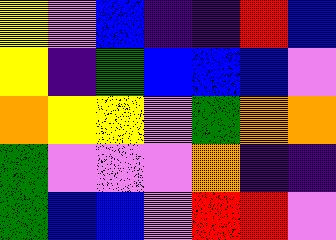[["yellow", "violet", "blue", "indigo", "indigo", "red", "blue"], ["yellow", "indigo", "green", "blue", "blue", "blue", "violet"], ["orange", "yellow", "yellow", "violet", "green", "orange", "orange"], ["green", "violet", "violet", "violet", "orange", "indigo", "indigo"], ["green", "blue", "blue", "violet", "red", "red", "violet"]]